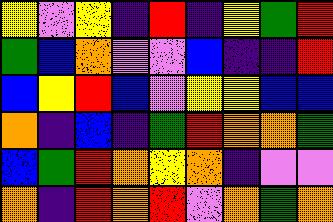[["yellow", "violet", "yellow", "indigo", "red", "indigo", "yellow", "green", "red"], ["green", "blue", "orange", "violet", "violet", "blue", "indigo", "indigo", "red"], ["blue", "yellow", "red", "blue", "violet", "yellow", "yellow", "blue", "blue"], ["orange", "indigo", "blue", "indigo", "green", "red", "orange", "orange", "green"], ["blue", "green", "red", "orange", "yellow", "orange", "indigo", "violet", "violet"], ["orange", "indigo", "red", "orange", "red", "violet", "orange", "green", "orange"]]